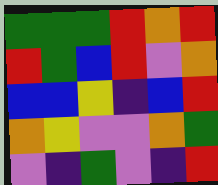[["green", "green", "green", "red", "orange", "red"], ["red", "green", "blue", "red", "violet", "orange"], ["blue", "blue", "yellow", "indigo", "blue", "red"], ["orange", "yellow", "violet", "violet", "orange", "green"], ["violet", "indigo", "green", "violet", "indigo", "red"]]